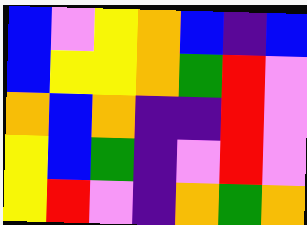[["blue", "violet", "yellow", "orange", "blue", "indigo", "blue"], ["blue", "yellow", "yellow", "orange", "green", "red", "violet"], ["orange", "blue", "orange", "indigo", "indigo", "red", "violet"], ["yellow", "blue", "green", "indigo", "violet", "red", "violet"], ["yellow", "red", "violet", "indigo", "orange", "green", "orange"]]